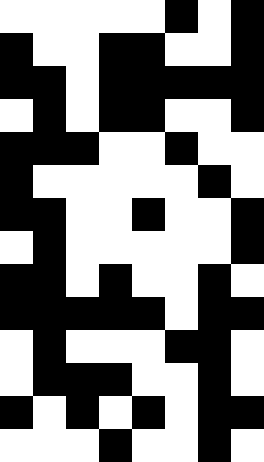[["white", "white", "white", "white", "white", "black", "white", "black"], ["black", "white", "white", "black", "black", "white", "white", "black"], ["black", "black", "white", "black", "black", "black", "black", "black"], ["white", "black", "white", "black", "black", "white", "white", "black"], ["black", "black", "black", "white", "white", "black", "white", "white"], ["black", "white", "white", "white", "white", "white", "black", "white"], ["black", "black", "white", "white", "black", "white", "white", "black"], ["white", "black", "white", "white", "white", "white", "white", "black"], ["black", "black", "white", "black", "white", "white", "black", "white"], ["black", "black", "black", "black", "black", "white", "black", "black"], ["white", "black", "white", "white", "white", "black", "black", "white"], ["white", "black", "black", "black", "white", "white", "black", "white"], ["black", "white", "black", "white", "black", "white", "black", "black"], ["white", "white", "white", "black", "white", "white", "black", "white"]]